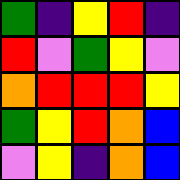[["green", "indigo", "yellow", "red", "indigo"], ["red", "violet", "green", "yellow", "violet"], ["orange", "red", "red", "red", "yellow"], ["green", "yellow", "red", "orange", "blue"], ["violet", "yellow", "indigo", "orange", "blue"]]